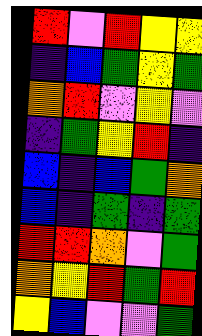[["red", "violet", "red", "yellow", "yellow"], ["indigo", "blue", "green", "yellow", "green"], ["orange", "red", "violet", "yellow", "violet"], ["indigo", "green", "yellow", "red", "indigo"], ["blue", "indigo", "blue", "green", "orange"], ["blue", "indigo", "green", "indigo", "green"], ["red", "red", "orange", "violet", "green"], ["orange", "yellow", "red", "green", "red"], ["yellow", "blue", "violet", "violet", "green"]]